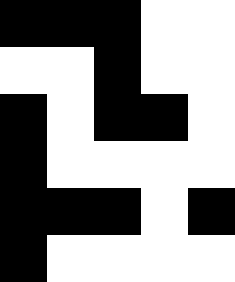[["black", "black", "black", "white", "white"], ["white", "white", "black", "white", "white"], ["black", "white", "black", "black", "white"], ["black", "white", "white", "white", "white"], ["black", "black", "black", "white", "black"], ["black", "white", "white", "white", "white"]]